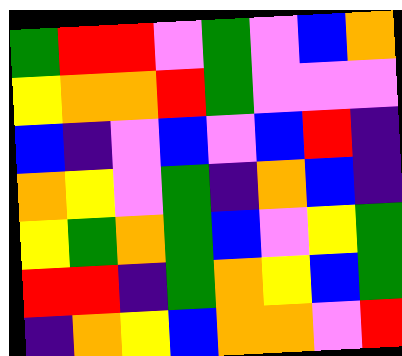[["green", "red", "red", "violet", "green", "violet", "blue", "orange"], ["yellow", "orange", "orange", "red", "green", "violet", "violet", "violet"], ["blue", "indigo", "violet", "blue", "violet", "blue", "red", "indigo"], ["orange", "yellow", "violet", "green", "indigo", "orange", "blue", "indigo"], ["yellow", "green", "orange", "green", "blue", "violet", "yellow", "green"], ["red", "red", "indigo", "green", "orange", "yellow", "blue", "green"], ["indigo", "orange", "yellow", "blue", "orange", "orange", "violet", "red"]]